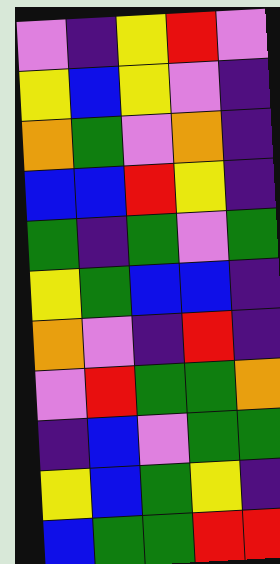[["violet", "indigo", "yellow", "red", "violet"], ["yellow", "blue", "yellow", "violet", "indigo"], ["orange", "green", "violet", "orange", "indigo"], ["blue", "blue", "red", "yellow", "indigo"], ["green", "indigo", "green", "violet", "green"], ["yellow", "green", "blue", "blue", "indigo"], ["orange", "violet", "indigo", "red", "indigo"], ["violet", "red", "green", "green", "orange"], ["indigo", "blue", "violet", "green", "green"], ["yellow", "blue", "green", "yellow", "indigo"], ["blue", "green", "green", "red", "red"]]